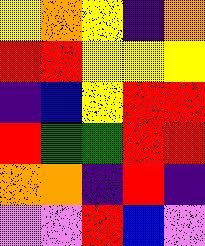[["yellow", "orange", "yellow", "indigo", "orange"], ["red", "red", "yellow", "yellow", "yellow"], ["indigo", "blue", "yellow", "red", "red"], ["red", "green", "green", "red", "red"], ["orange", "orange", "indigo", "red", "indigo"], ["violet", "violet", "red", "blue", "violet"]]